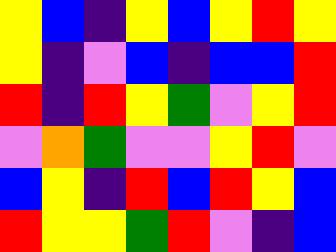[["yellow", "blue", "indigo", "yellow", "blue", "yellow", "red", "yellow"], ["yellow", "indigo", "violet", "blue", "indigo", "blue", "blue", "red"], ["red", "indigo", "red", "yellow", "green", "violet", "yellow", "red"], ["violet", "orange", "green", "violet", "violet", "yellow", "red", "violet"], ["blue", "yellow", "indigo", "red", "blue", "red", "yellow", "blue"], ["red", "yellow", "yellow", "green", "red", "violet", "indigo", "blue"]]